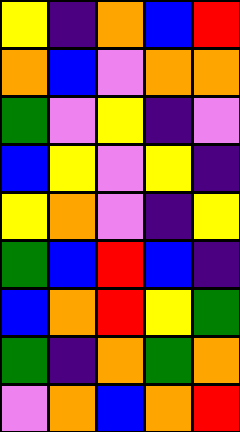[["yellow", "indigo", "orange", "blue", "red"], ["orange", "blue", "violet", "orange", "orange"], ["green", "violet", "yellow", "indigo", "violet"], ["blue", "yellow", "violet", "yellow", "indigo"], ["yellow", "orange", "violet", "indigo", "yellow"], ["green", "blue", "red", "blue", "indigo"], ["blue", "orange", "red", "yellow", "green"], ["green", "indigo", "orange", "green", "orange"], ["violet", "orange", "blue", "orange", "red"]]